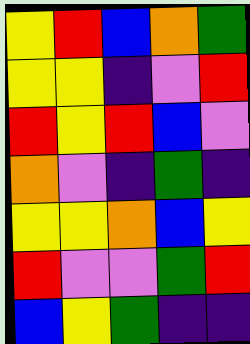[["yellow", "red", "blue", "orange", "green"], ["yellow", "yellow", "indigo", "violet", "red"], ["red", "yellow", "red", "blue", "violet"], ["orange", "violet", "indigo", "green", "indigo"], ["yellow", "yellow", "orange", "blue", "yellow"], ["red", "violet", "violet", "green", "red"], ["blue", "yellow", "green", "indigo", "indigo"]]